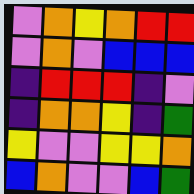[["violet", "orange", "yellow", "orange", "red", "red"], ["violet", "orange", "violet", "blue", "blue", "blue"], ["indigo", "red", "red", "red", "indigo", "violet"], ["indigo", "orange", "orange", "yellow", "indigo", "green"], ["yellow", "violet", "violet", "yellow", "yellow", "orange"], ["blue", "orange", "violet", "violet", "blue", "green"]]